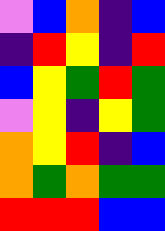[["violet", "blue", "orange", "indigo", "blue"], ["indigo", "red", "yellow", "indigo", "red"], ["blue", "yellow", "green", "red", "green"], ["violet", "yellow", "indigo", "yellow", "green"], ["orange", "yellow", "red", "indigo", "blue"], ["orange", "green", "orange", "green", "green"], ["red", "red", "red", "blue", "blue"]]